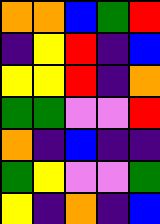[["orange", "orange", "blue", "green", "red"], ["indigo", "yellow", "red", "indigo", "blue"], ["yellow", "yellow", "red", "indigo", "orange"], ["green", "green", "violet", "violet", "red"], ["orange", "indigo", "blue", "indigo", "indigo"], ["green", "yellow", "violet", "violet", "green"], ["yellow", "indigo", "orange", "indigo", "blue"]]